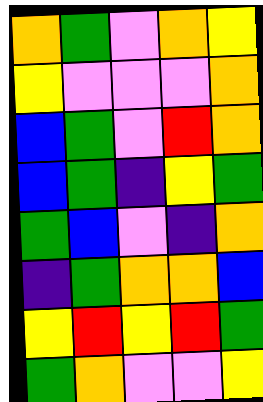[["orange", "green", "violet", "orange", "yellow"], ["yellow", "violet", "violet", "violet", "orange"], ["blue", "green", "violet", "red", "orange"], ["blue", "green", "indigo", "yellow", "green"], ["green", "blue", "violet", "indigo", "orange"], ["indigo", "green", "orange", "orange", "blue"], ["yellow", "red", "yellow", "red", "green"], ["green", "orange", "violet", "violet", "yellow"]]